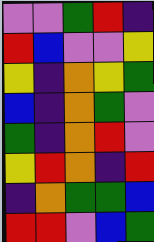[["violet", "violet", "green", "red", "indigo"], ["red", "blue", "violet", "violet", "yellow"], ["yellow", "indigo", "orange", "yellow", "green"], ["blue", "indigo", "orange", "green", "violet"], ["green", "indigo", "orange", "red", "violet"], ["yellow", "red", "orange", "indigo", "red"], ["indigo", "orange", "green", "green", "blue"], ["red", "red", "violet", "blue", "green"]]